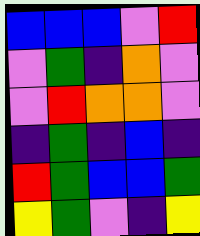[["blue", "blue", "blue", "violet", "red"], ["violet", "green", "indigo", "orange", "violet"], ["violet", "red", "orange", "orange", "violet"], ["indigo", "green", "indigo", "blue", "indigo"], ["red", "green", "blue", "blue", "green"], ["yellow", "green", "violet", "indigo", "yellow"]]